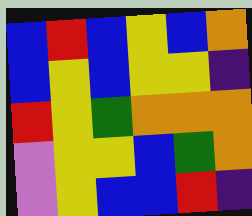[["blue", "red", "blue", "yellow", "blue", "orange"], ["blue", "yellow", "blue", "yellow", "yellow", "indigo"], ["red", "yellow", "green", "orange", "orange", "orange"], ["violet", "yellow", "yellow", "blue", "green", "orange"], ["violet", "yellow", "blue", "blue", "red", "indigo"]]